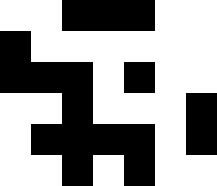[["white", "white", "black", "black", "black", "white", "white"], ["black", "white", "white", "white", "white", "white", "white"], ["black", "black", "black", "white", "black", "white", "white"], ["white", "white", "black", "white", "white", "white", "black"], ["white", "black", "black", "black", "black", "white", "black"], ["white", "white", "black", "white", "black", "white", "white"]]